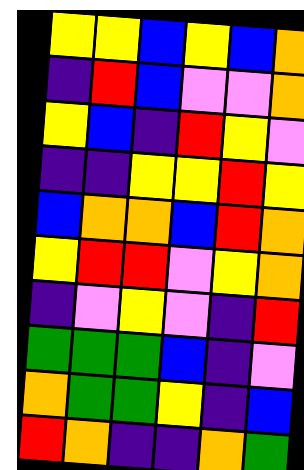[["yellow", "yellow", "blue", "yellow", "blue", "orange"], ["indigo", "red", "blue", "violet", "violet", "orange"], ["yellow", "blue", "indigo", "red", "yellow", "violet"], ["indigo", "indigo", "yellow", "yellow", "red", "yellow"], ["blue", "orange", "orange", "blue", "red", "orange"], ["yellow", "red", "red", "violet", "yellow", "orange"], ["indigo", "violet", "yellow", "violet", "indigo", "red"], ["green", "green", "green", "blue", "indigo", "violet"], ["orange", "green", "green", "yellow", "indigo", "blue"], ["red", "orange", "indigo", "indigo", "orange", "green"]]